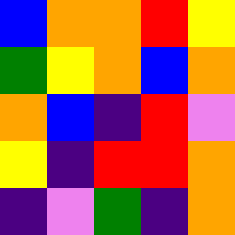[["blue", "orange", "orange", "red", "yellow"], ["green", "yellow", "orange", "blue", "orange"], ["orange", "blue", "indigo", "red", "violet"], ["yellow", "indigo", "red", "red", "orange"], ["indigo", "violet", "green", "indigo", "orange"]]